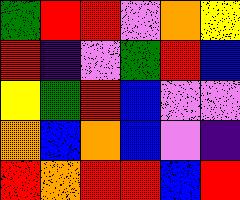[["green", "red", "red", "violet", "orange", "yellow"], ["red", "indigo", "violet", "green", "red", "blue"], ["yellow", "green", "red", "blue", "violet", "violet"], ["orange", "blue", "orange", "blue", "violet", "indigo"], ["red", "orange", "red", "red", "blue", "red"]]